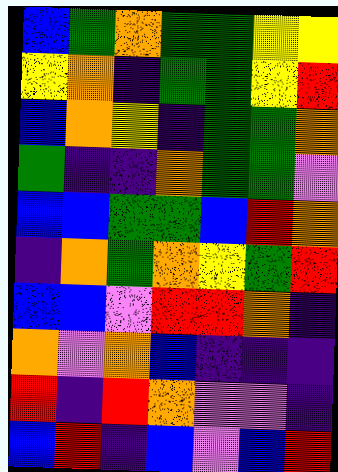[["blue", "green", "orange", "green", "green", "yellow", "yellow"], ["yellow", "orange", "indigo", "green", "green", "yellow", "red"], ["blue", "orange", "yellow", "indigo", "green", "green", "orange"], ["green", "indigo", "indigo", "orange", "green", "green", "violet"], ["blue", "blue", "green", "green", "blue", "red", "orange"], ["indigo", "orange", "green", "orange", "yellow", "green", "red"], ["blue", "blue", "violet", "red", "red", "orange", "indigo"], ["orange", "violet", "orange", "blue", "indigo", "indigo", "indigo"], ["red", "indigo", "red", "orange", "violet", "violet", "indigo"], ["blue", "red", "indigo", "blue", "violet", "blue", "red"]]